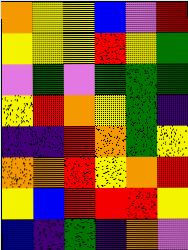[["orange", "yellow", "yellow", "blue", "violet", "red"], ["yellow", "yellow", "yellow", "red", "yellow", "green"], ["violet", "green", "violet", "green", "green", "green"], ["yellow", "red", "orange", "yellow", "green", "indigo"], ["indigo", "indigo", "red", "orange", "green", "yellow"], ["orange", "orange", "red", "yellow", "orange", "red"], ["yellow", "blue", "red", "red", "red", "yellow"], ["blue", "indigo", "green", "indigo", "orange", "violet"]]